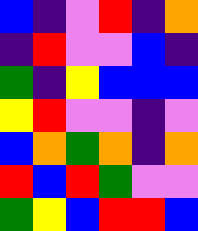[["blue", "indigo", "violet", "red", "indigo", "orange"], ["indigo", "red", "violet", "violet", "blue", "indigo"], ["green", "indigo", "yellow", "blue", "blue", "blue"], ["yellow", "red", "violet", "violet", "indigo", "violet"], ["blue", "orange", "green", "orange", "indigo", "orange"], ["red", "blue", "red", "green", "violet", "violet"], ["green", "yellow", "blue", "red", "red", "blue"]]